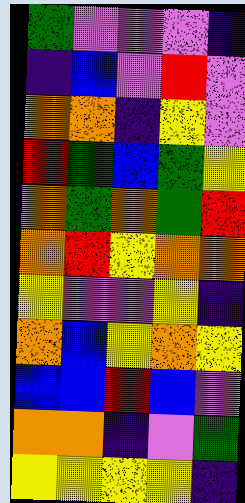[["green", "violet", "violet", "violet", "indigo"], ["indigo", "blue", "violet", "red", "violet"], ["orange", "orange", "indigo", "yellow", "violet"], ["red", "green", "blue", "green", "yellow"], ["orange", "green", "orange", "green", "red"], ["orange", "red", "yellow", "orange", "orange"], ["yellow", "violet", "violet", "yellow", "indigo"], ["orange", "blue", "yellow", "orange", "yellow"], ["blue", "blue", "red", "blue", "violet"], ["orange", "orange", "indigo", "violet", "green"], ["yellow", "yellow", "yellow", "yellow", "indigo"]]